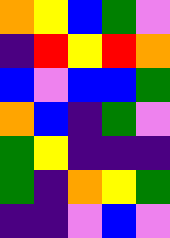[["orange", "yellow", "blue", "green", "violet"], ["indigo", "red", "yellow", "red", "orange"], ["blue", "violet", "blue", "blue", "green"], ["orange", "blue", "indigo", "green", "violet"], ["green", "yellow", "indigo", "indigo", "indigo"], ["green", "indigo", "orange", "yellow", "green"], ["indigo", "indigo", "violet", "blue", "violet"]]